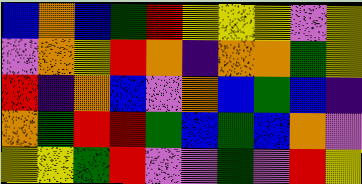[["blue", "orange", "blue", "green", "red", "yellow", "yellow", "yellow", "violet", "yellow"], ["violet", "orange", "yellow", "red", "orange", "indigo", "orange", "orange", "green", "yellow"], ["red", "indigo", "orange", "blue", "violet", "orange", "blue", "green", "blue", "indigo"], ["orange", "green", "red", "red", "green", "blue", "green", "blue", "orange", "violet"], ["yellow", "yellow", "green", "red", "violet", "violet", "green", "violet", "red", "yellow"]]